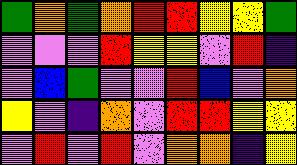[["green", "orange", "green", "orange", "red", "red", "yellow", "yellow", "green"], ["violet", "violet", "violet", "red", "yellow", "yellow", "violet", "red", "indigo"], ["violet", "blue", "green", "violet", "violet", "red", "blue", "violet", "orange"], ["yellow", "violet", "indigo", "orange", "violet", "red", "red", "yellow", "yellow"], ["violet", "red", "violet", "red", "violet", "orange", "orange", "indigo", "yellow"]]